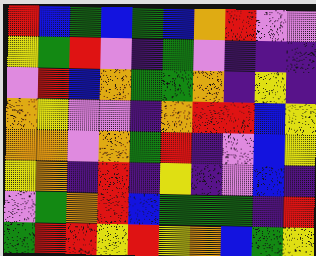[["red", "blue", "green", "blue", "green", "blue", "orange", "red", "violet", "violet"], ["yellow", "green", "red", "violet", "indigo", "green", "violet", "indigo", "indigo", "indigo"], ["violet", "red", "blue", "orange", "green", "green", "orange", "indigo", "yellow", "indigo"], ["orange", "yellow", "violet", "violet", "indigo", "orange", "red", "red", "blue", "yellow"], ["orange", "orange", "violet", "orange", "green", "red", "indigo", "violet", "blue", "yellow"], ["yellow", "orange", "indigo", "red", "indigo", "yellow", "indigo", "violet", "blue", "indigo"], ["violet", "green", "orange", "red", "blue", "green", "green", "green", "indigo", "red"], ["green", "red", "red", "yellow", "red", "yellow", "orange", "blue", "green", "yellow"]]